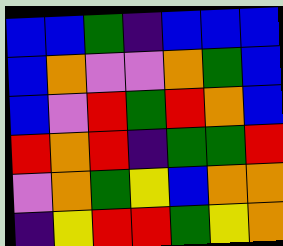[["blue", "blue", "green", "indigo", "blue", "blue", "blue"], ["blue", "orange", "violet", "violet", "orange", "green", "blue"], ["blue", "violet", "red", "green", "red", "orange", "blue"], ["red", "orange", "red", "indigo", "green", "green", "red"], ["violet", "orange", "green", "yellow", "blue", "orange", "orange"], ["indigo", "yellow", "red", "red", "green", "yellow", "orange"]]